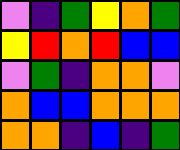[["violet", "indigo", "green", "yellow", "orange", "green"], ["yellow", "red", "orange", "red", "blue", "blue"], ["violet", "green", "indigo", "orange", "orange", "violet"], ["orange", "blue", "blue", "orange", "orange", "orange"], ["orange", "orange", "indigo", "blue", "indigo", "green"]]